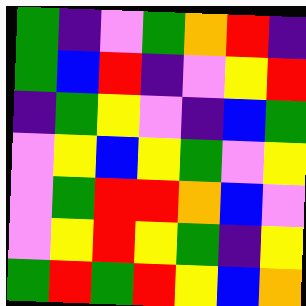[["green", "indigo", "violet", "green", "orange", "red", "indigo"], ["green", "blue", "red", "indigo", "violet", "yellow", "red"], ["indigo", "green", "yellow", "violet", "indigo", "blue", "green"], ["violet", "yellow", "blue", "yellow", "green", "violet", "yellow"], ["violet", "green", "red", "red", "orange", "blue", "violet"], ["violet", "yellow", "red", "yellow", "green", "indigo", "yellow"], ["green", "red", "green", "red", "yellow", "blue", "orange"]]